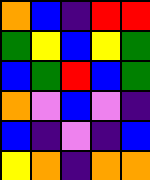[["orange", "blue", "indigo", "red", "red"], ["green", "yellow", "blue", "yellow", "green"], ["blue", "green", "red", "blue", "green"], ["orange", "violet", "blue", "violet", "indigo"], ["blue", "indigo", "violet", "indigo", "blue"], ["yellow", "orange", "indigo", "orange", "orange"]]